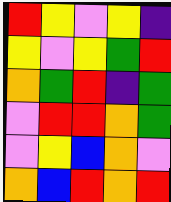[["red", "yellow", "violet", "yellow", "indigo"], ["yellow", "violet", "yellow", "green", "red"], ["orange", "green", "red", "indigo", "green"], ["violet", "red", "red", "orange", "green"], ["violet", "yellow", "blue", "orange", "violet"], ["orange", "blue", "red", "orange", "red"]]